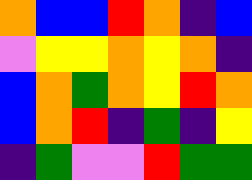[["orange", "blue", "blue", "red", "orange", "indigo", "blue"], ["violet", "yellow", "yellow", "orange", "yellow", "orange", "indigo"], ["blue", "orange", "green", "orange", "yellow", "red", "orange"], ["blue", "orange", "red", "indigo", "green", "indigo", "yellow"], ["indigo", "green", "violet", "violet", "red", "green", "green"]]